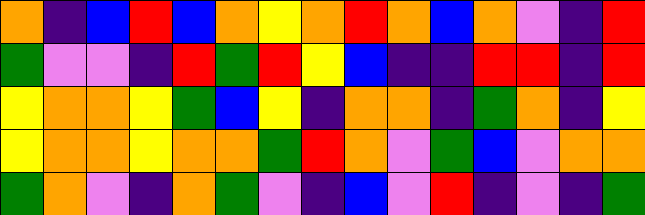[["orange", "indigo", "blue", "red", "blue", "orange", "yellow", "orange", "red", "orange", "blue", "orange", "violet", "indigo", "red"], ["green", "violet", "violet", "indigo", "red", "green", "red", "yellow", "blue", "indigo", "indigo", "red", "red", "indigo", "red"], ["yellow", "orange", "orange", "yellow", "green", "blue", "yellow", "indigo", "orange", "orange", "indigo", "green", "orange", "indigo", "yellow"], ["yellow", "orange", "orange", "yellow", "orange", "orange", "green", "red", "orange", "violet", "green", "blue", "violet", "orange", "orange"], ["green", "orange", "violet", "indigo", "orange", "green", "violet", "indigo", "blue", "violet", "red", "indigo", "violet", "indigo", "green"]]